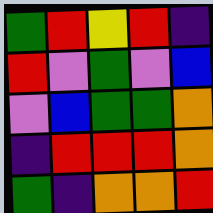[["green", "red", "yellow", "red", "indigo"], ["red", "violet", "green", "violet", "blue"], ["violet", "blue", "green", "green", "orange"], ["indigo", "red", "red", "red", "orange"], ["green", "indigo", "orange", "orange", "red"]]